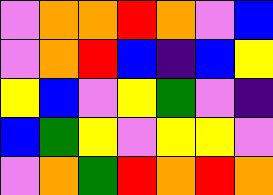[["violet", "orange", "orange", "red", "orange", "violet", "blue"], ["violet", "orange", "red", "blue", "indigo", "blue", "yellow"], ["yellow", "blue", "violet", "yellow", "green", "violet", "indigo"], ["blue", "green", "yellow", "violet", "yellow", "yellow", "violet"], ["violet", "orange", "green", "red", "orange", "red", "orange"]]